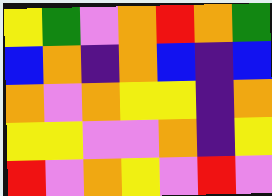[["yellow", "green", "violet", "orange", "red", "orange", "green"], ["blue", "orange", "indigo", "orange", "blue", "indigo", "blue"], ["orange", "violet", "orange", "yellow", "yellow", "indigo", "orange"], ["yellow", "yellow", "violet", "violet", "orange", "indigo", "yellow"], ["red", "violet", "orange", "yellow", "violet", "red", "violet"]]